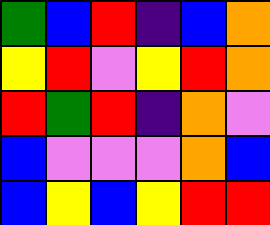[["green", "blue", "red", "indigo", "blue", "orange"], ["yellow", "red", "violet", "yellow", "red", "orange"], ["red", "green", "red", "indigo", "orange", "violet"], ["blue", "violet", "violet", "violet", "orange", "blue"], ["blue", "yellow", "blue", "yellow", "red", "red"]]